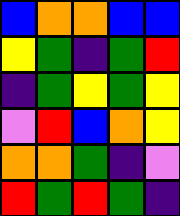[["blue", "orange", "orange", "blue", "blue"], ["yellow", "green", "indigo", "green", "red"], ["indigo", "green", "yellow", "green", "yellow"], ["violet", "red", "blue", "orange", "yellow"], ["orange", "orange", "green", "indigo", "violet"], ["red", "green", "red", "green", "indigo"]]